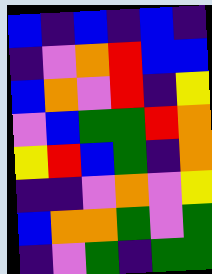[["blue", "indigo", "blue", "indigo", "blue", "indigo"], ["indigo", "violet", "orange", "red", "blue", "blue"], ["blue", "orange", "violet", "red", "indigo", "yellow"], ["violet", "blue", "green", "green", "red", "orange"], ["yellow", "red", "blue", "green", "indigo", "orange"], ["indigo", "indigo", "violet", "orange", "violet", "yellow"], ["blue", "orange", "orange", "green", "violet", "green"], ["indigo", "violet", "green", "indigo", "green", "green"]]